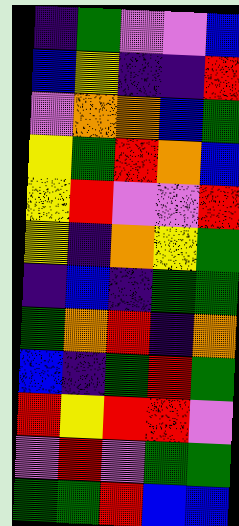[["indigo", "green", "violet", "violet", "blue"], ["blue", "yellow", "indigo", "indigo", "red"], ["violet", "orange", "orange", "blue", "green"], ["yellow", "green", "red", "orange", "blue"], ["yellow", "red", "violet", "violet", "red"], ["yellow", "indigo", "orange", "yellow", "green"], ["indigo", "blue", "indigo", "green", "green"], ["green", "orange", "red", "indigo", "orange"], ["blue", "indigo", "green", "red", "green"], ["red", "yellow", "red", "red", "violet"], ["violet", "red", "violet", "green", "green"], ["green", "green", "red", "blue", "blue"]]